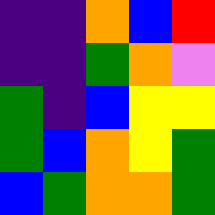[["indigo", "indigo", "orange", "blue", "red"], ["indigo", "indigo", "green", "orange", "violet"], ["green", "indigo", "blue", "yellow", "yellow"], ["green", "blue", "orange", "yellow", "green"], ["blue", "green", "orange", "orange", "green"]]